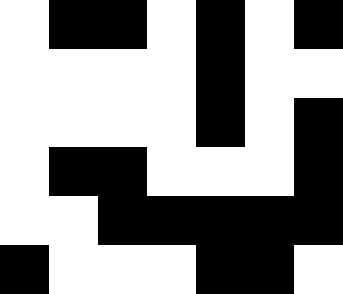[["white", "black", "black", "white", "black", "white", "black"], ["white", "white", "white", "white", "black", "white", "white"], ["white", "white", "white", "white", "black", "white", "black"], ["white", "black", "black", "white", "white", "white", "black"], ["white", "white", "black", "black", "black", "black", "black"], ["black", "white", "white", "white", "black", "black", "white"]]